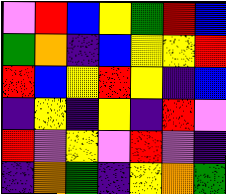[["violet", "red", "blue", "yellow", "green", "red", "blue"], ["green", "orange", "indigo", "blue", "yellow", "yellow", "red"], ["red", "blue", "yellow", "red", "yellow", "indigo", "blue"], ["indigo", "yellow", "indigo", "yellow", "indigo", "red", "violet"], ["red", "violet", "yellow", "violet", "red", "violet", "indigo"], ["indigo", "orange", "green", "indigo", "yellow", "orange", "green"]]